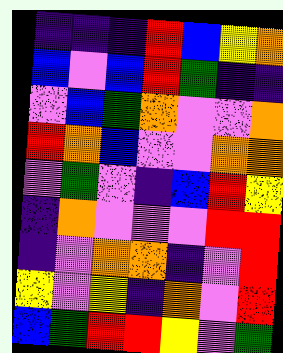[["indigo", "indigo", "indigo", "red", "blue", "yellow", "orange"], ["blue", "violet", "blue", "red", "green", "indigo", "indigo"], ["violet", "blue", "green", "orange", "violet", "violet", "orange"], ["red", "orange", "blue", "violet", "violet", "orange", "orange"], ["violet", "green", "violet", "indigo", "blue", "red", "yellow"], ["indigo", "orange", "violet", "violet", "violet", "red", "red"], ["indigo", "violet", "orange", "orange", "indigo", "violet", "red"], ["yellow", "violet", "yellow", "indigo", "orange", "violet", "red"], ["blue", "green", "red", "red", "yellow", "violet", "green"]]